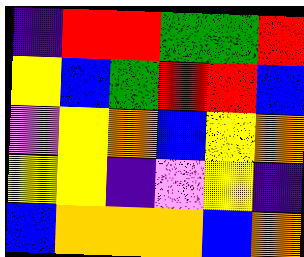[["indigo", "red", "red", "green", "green", "red"], ["yellow", "blue", "green", "red", "red", "blue"], ["violet", "yellow", "orange", "blue", "yellow", "orange"], ["yellow", "yellow", "indigo", "violet", "yellow", "indigo"], ["blue", "orange", "orange", "orange", "blue", "orange"]]